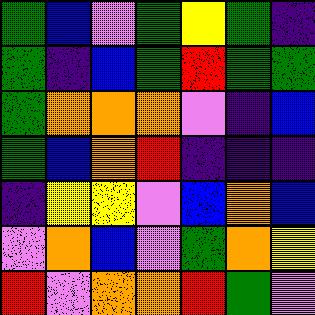[["green", "blue", "violet", "green", "yellow", "green", "indigo"], ["green", "indigo", "blue", "green", "red", "green", "green"], ["green", "orange", "orange", "orange", "violet", "indigo", "blue"], ["green", "blue", "orange", "red", "indigo", "indigo", "indigo"], ["indigo", "yellow", "yellow", "violet", "blue", "orange", "blue"], ["violet", "orange", "blue", "violet", "green", "orange", "yellow"], ["red", "violet", "orange", "orange", "red", "green", "violet"]]